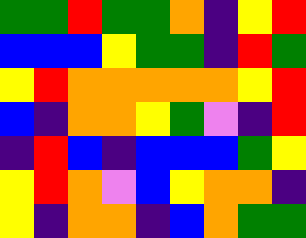[["green", "green", "red", "green", "green", "orange", "indigo", "yellow", "red"], ["blue", "blue", "blue", "yellow", "green", "green", "indigo", "red", "green"], ["yellow", "red", "orange", "orange", "orange", "orange", "orange", "yellow", "red"], ["blue", "indigo", "orange", "orange", "yellow", "green", "violet", "indigo", "red"], ["indigo", "red", "blue", "indigo", "blue", "blue", "blue", "green", "yellow"], ["yellow", "red", "orange", "violet", "blue", "yellow", "orange", "orange", "indigo"], ["yellow", "indigo", "orange", "orange", "indigo", "blue", "orange", "green", "green"]]